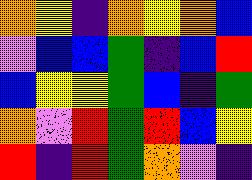[["orange", "yellow", "indigo", "orange", "yellow", "orange", "blue"], ["violet", "blue", "blue", "green", "indigo", "blue", "red"], ["blue", "yellow", "yellow", "green", "blue", "indigo", "green"], ["orange", "violet", "red", "green", "red", "blue", "yellow"], ["red", "indigo", "red", "green", "orange", "violet", "indigo"]]